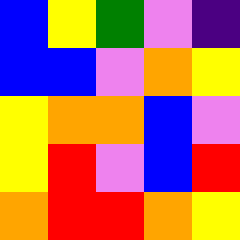[["blue", "yellow", "green", "violet", "indigo"], ["blue", "blue", "violet", "orange", "yellow"], ["yellow", "orange", "orange", "blue", "violet"], ["yellow", "red", "violet", "blue", "red"], ["orange", "red", "red", "orange", "yellow"]]